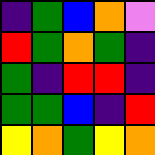[["indigo", "green", "blue", "orange", "violet"], ["red", "green", "orange", "green", "indigo"], ["green", "indigo", "red", "red", "indigo"], ["green", "green", "blue", "indigo", "red"], ["yellow", "orange", "green", "yellow", "orange"]]